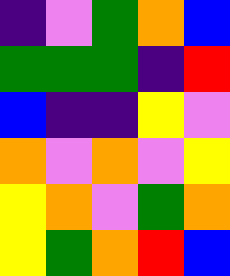[["indigo", "violet", "green", "orange", "blue"], ["green", "green", "green", "indigo", "red"], ["blue", "indigo", "indigo", "yellow", "violet"], ["orange", "violet", "orange", "violet", "yellow"], ["yellow", "orange", "violet", "green", "orange"], ["yellow", "green", "orange", "red", "blue"]]